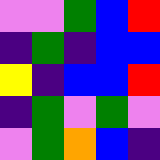[["violet", "violet", "green", "blue", "red"], ["indigo", "green", "indigo", "blue", "blue"], ["yellow", "indigo", "blue", "blue", "red"], ["indigo", "green", "violet", "green", "violet"], ["violet", "green", "orange", "blue", "indigo"]]